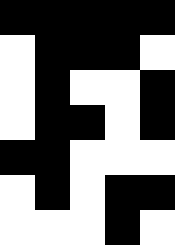[["black", "black", "black", "black", "black"], ["white", "black", "black", "black", "white"], ["white", "black", "white", "white", "black"], ["white", "black", "black", "white", "black"], ["black", "black", "white", "white", "white"], ["white", "black", "white", "black", "black"], ["white", "white", "white", "black", "white"]]